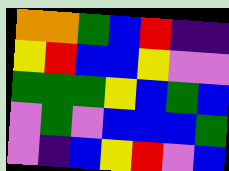[["orange", "orange", "green", "blue", "red", "indigo", "indigo"], ["yellow", "red", "blue", "blue", "yellow", "violet", "violet"], ["green", "green", "green", "yellow", "blue", "green", "blue"], ["violet", "green", "violet", "blue", "blue", "blue", "green"], ["violet", "indigo", "blue", "yellow", "red", "violet", "blue"]]